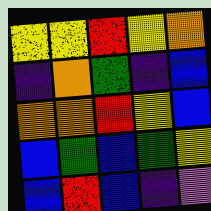[["yellow", "yellow", "red", "yellow", "orange"], ["indigo", "orange", "green", "indigo", "blue"], ["orange", "orange", "red", "yellow", "blue"], ["blue", "green", "blue", "green", "yellow"], ["blue", "red", "blue", "indigo", "violet"]]